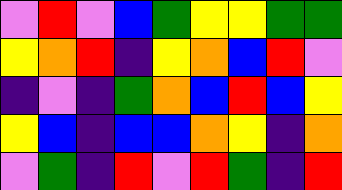[["violet", "red", "violet", "blue", "green", "yellow", "yellow", "green", "green"], ["yellow", "orange", "red", "indigo", "yellow", "orange", "blue", "red", "violet"], ["indigo", "violet", "indigo", "green", "orange", "blue", "red", "blue", "yellow"], ["yellow", "blue", "indigo", "blue", "blue", "orange", "yellow", "indigo", "orange"], ["violet", "green", "indigo", "red", "violet", "red", "green", "indigo", "red"]]